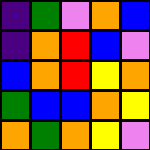[["indigo", "green", "violet", "orange", "blue"], ["indigo", "orange", "red", "blue", "violet"], ["blue", "orange", "red", "yellow", "orange"], ["green", "blue", "blue", "orange", "yellow"], ["orange", "green", "orange", "yellow", "violet"]]